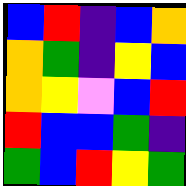[["blue", "red", "indigo", "blue", "orange"], ["orange", "green", "indigo", "yellow", "blue"], ["orange", "yellow", "violet", "blue", "red"], ["red", "blue", "blue", "green", "indigo"], ["green", "blue", "red", "yellow", "green"]]